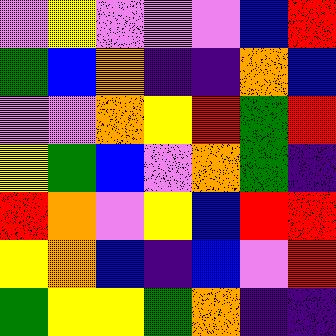[["violet", "yellow", "violet", "violet", "violet", "blue", "red"], ["green", "blue", "orange", "indigo", "indigo", "orange", "blue"], ["violet", "violet", "orange", "yellow", "red", "green", "red"], ["yellow", "green", "blue", "violet", "orange", "green", "indigo"], ["red", "orange", "violet", "yellow", "blue", "red", "red"], ["yellow", "orange", "blue", "indigo", "blue", "violet", "red"], ["green", "yellow", "yellow", "green", "orange", "indigo", "indigo"]]